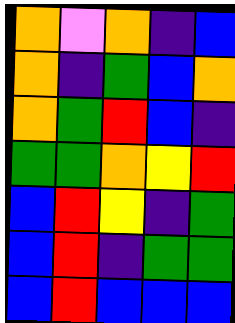[["orange", "violet", "orange", "indigo", "blue"], ["orange", "indigo", "green", "blue", "orange"], ["orange", "green", "red", "blue", "indigo"], ["green", "green", "orange", "yellow", "red"], ["blue", "red", "yellow", "indigo", "green"], ["blue", "red", "indigo", "green", "green"], ["blue", "red", "blue", "blue", "blue"]]